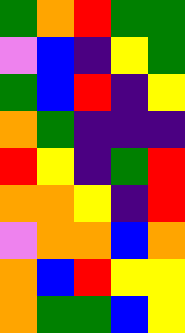[["green", "orange", "red", "green", "green"], ["violet", "blue", "indigo", "yellow", "green"], ["green", "blue", "red", "indigo", "yellow"], ["orange", "green", "indigo", "indigo", "indigo"], ["red", "yellow", "indigo", "green", "red"], ["orange", "orange", "yellow", "indigo", "red"], ["violet", "orange", "orange", "blue", "orange"], ["orange", "blue", "red", "yellow", "yellow"], ["orange", "green", "green", "blue", "yellow"]]